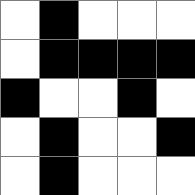[["white", "black", "white", "white", "white"], ["white", "black", "black", "black", "black"], ["black", "white", "white", "black", "white"], ["white", "black", "white", "white", "black"], ["white", "black", "white", "white", "white"]]